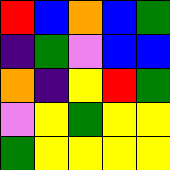[["red", "blue", "orange", "blue", "green"], ["indigo", "green", "violet", "blue", "blue"], ["orange", "indigo", "yellow", "red", "green"], ["violet", "yellow", "green", "yellow", "yellow"], ["green", "yellow", "yellow", "yellow", "yellow"]]